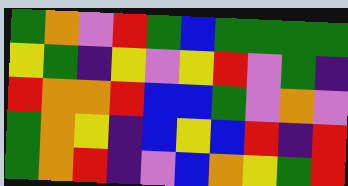[["green", "orange", "violet", "red", "green", "blue", "green", "green", "green", "green"], ["yellow", "green", "indigo", "yellow", "violet", "yellow", "red", "violet", "green", "indigo"], ["red", "orange", "orange", "red", "blue", "blue", "green", "violet", "orange", "violet"], ["green", "orange", "yellow", "indigo", "blue", "yellow", "blue", "red", "indigo", "red"], ["green", "orange", "red", "indigo", "violet", "blue", "orange", "yellow", "green", "red"]]